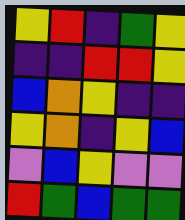[["yellow", "red", "indigo", "green", "yellow"], ["indigo", "indigo", "red", "red", "yellow"], ["blue", "orange", "yellow", "indigo", "indigo"], ["yellow", "orange", "indigo", "yellow", "blue"], ["violet", "blue", "yellow", "violet", "violet"], ["red", "green", "blue", "green", "green"]]